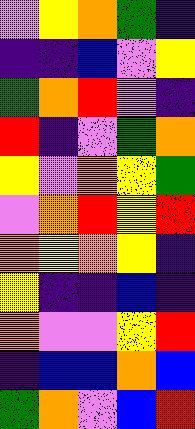[["violet", "yellow", "orange", "green", "indigo"], ["indigo", "indigo", "blue", "violet", "yellow"], ["green", "orange", "red", "violet", "indigo"], ["red", "indigo", "violet", "green", "orange"], ["yellow", "violet", "orange", "yellow", "green"], ["violet", "orange", "red", "yellow", "red"], ["orange", "yellow", "orange", "yellow", "indigo"], ["yellow", "indigo", "indigo", "blue", "indigo"], ["orange", "violet", "violet", "yellow", "red"], ["indigo", "blue", "blue", "orange", "blue"], ["green", "orange", "violet", "blue", "red"]]